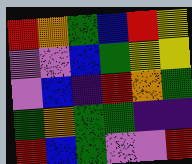[["red", "orange", "green", "blue", "red", "yellow"], ["violet", "violet", "blue", "green", "yellow", "yellow"], ["violet", "blue", "indigo", "red", "orange", "green"], ["green", "orange", "green", "green", "indigo", "indigo"], ["red", "blue", "green", "violet", "violet", "red"]]